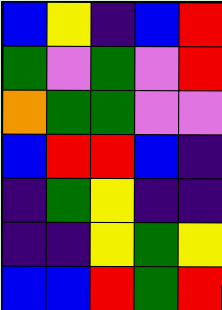[["blue", "yellow", "indigo", "blue", "red"], ["green", "violet", "green", "violet", "red"], ["orange", "green", "green", "violet", "violet"], ["blue", "red", "red", "blue", "indigo"], ["indigo", "green", "yellow", "indigo", "indigo"], ["indigo", "indigo", "yellow", "green", "yellow"], ["blue", "blue", "red", "green", "red"]]